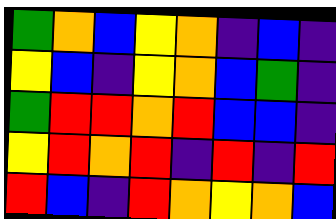[["green", "orange", "blue", "yellow", "orange", "indigo", "blue", "indigo"], ["yellow", "blue", "indigo", "yellow", "orange", "blue", "green", "indigo"], ["green", "red", "red", "orange", "red", "blue", "blue", "indigo"], ["yellow", "red", "orange", "red", "indigo", "red", "indigo", "red"], ["red", "blue", "indigo", "red", "orange", "yellow", "orange", "blue"]]